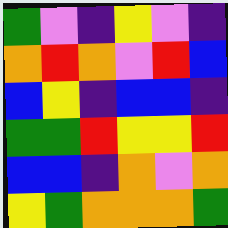[["green", "violet", "indigo", "yellow", "violet", "indigo"], ["orange", "red", "orange", "violet", "red", "blue"], ["blue", "yellow", "indigo", "blue", "blue", "indigo"], ["green", "green", "red", "yellow", "yellow", "red"], ["blue", "blue", "indigo", "orange", "violet", "orange"], ["yellow", "green", "orange", "orange", "orange", "green"]]